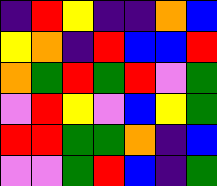[["indigo", "red", "yellow", "indigo", "indigo", "orange", "blue"], ["yellow", "orange", "indigo", "red", "blue", "blue", "red"], ["orange", "green", "red", "green", "red", "violet", "green"], ["violet", "red", "yellow", "violet", "blue", "yellow", "green"], ["red", "red", "green", "green", "orange", "indigo", "blue"], ["violet", "violet", "green", "red", "blue", "indigo", "green"]]